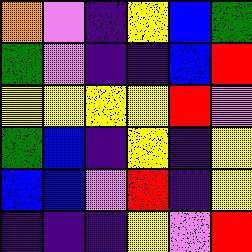[["orange", "violet", "indigo", "yellow", "blue", "green"], ["green", "violet", "indigo", "indigo", "blue", "red"], ["yellow", "yellow", "yellow", "yellow", "red", "violet"], ["green", "blue", "indigo", "yellow", "indigo", "yellow"], ["blue", "blue", "violet", "red", "indigo", "yellow"], ["indigo", "indigo", "indigo", "yellow", "violet", "red"]]